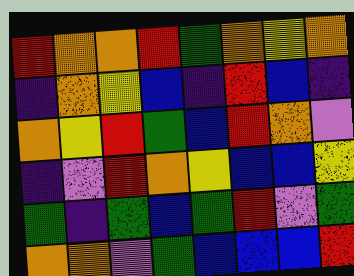[["red", "orange", "orange", "red", "green", "orange", "yellow", "orange"], ["indigo", "orange", "yellow", "blue", "indigo", "red", "blue", "indigo"], ["orange", "yellow", "red", "green", "blue", "red", "orange", "violet"], ["indigo", "violet", "red", "orange", "yellow", "blue", "blue", "yellow"], ["green", "indigo", "green", "blue", "green", "red", "violet", "green"], ["orange", "orange", "violet", "green", "blue", "blue", "blue", "red"]]